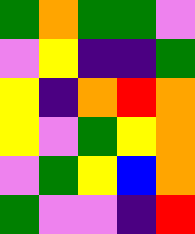[["green", "orange", "green", "green", "violet"], ["violet", "yellow", "indigo", "indigo", "green"], ["yellow", "indigo", "orange", "red", "orange"], ["yellow", "violet", "green", "yellow", "orange"], ["violet", "green", "yellow", "blue", "orange"], ["green", "violet", "violet", "indigo", "red"]]